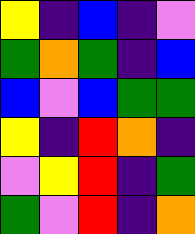[["yellow", "indigo", "blue", "indigo", "violet"], ["green", "orange", "green", "indigo", "blue"], ["blue", "violet", "blue", "green", "green"], ["yellow", "indigo", "red", "orange", "indigo"], ["violet", "yellow", "red", "indigo", "green"], ["green", "violet", "red", "indigo", "orange"]]